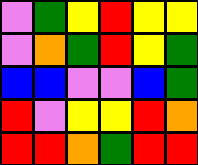[["violet", "green", "yellow", "red", "yellow", "yellow"], ["violet", "orange", "green", "red", "yellow", "green"], ["blue", "blue", "violet", "violet", "blue", "green"], ["red", "violet", "yellow", "yellow", "red", "orange"], ["red", "red", "orange", "green", "red", "red"]]